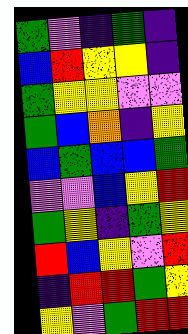[["green", "violet", "indigo", "green", "indigo"], ["blue", "red", "yellow", "yellow", "indigo"], ["green", "yellow", "yellow", "violet", "violet"], ["green", "blue", "orange", "indigo", "yellow"], ["blue", "green", "blue", "blue", "green"], ["violet", "violet", "blue", "yellow", "red"], ["green", "yellow", "indigo", "green", "yellow"], ["red", "blue", "yellow", "violet", "red"], ["indigo", "red", "red", "green", "yellow"], ["yellow", "violet", "green", "red", "red"]]